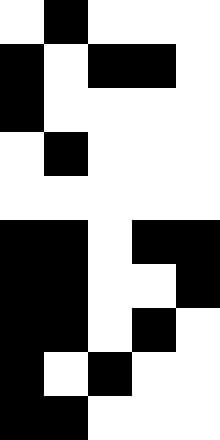[["white", "black", "white", "white", "white"], ["black", "white", "black", "black", "white"], ["black", "white", "white", "white", "white"], ["white", "black", "white", "white", "white"], ["white", "white", "white", "white", "white"], ["black", "black", "white", "black", "black"], ["black", "black", "white", "white", "black"], ["black", "black", "white", "black", "white"], ["black", "white", "black", "white", "white"], ["black", "black", "white", "white", "white"]]